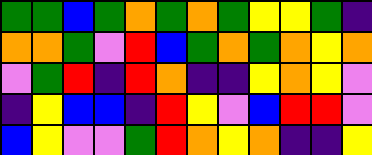[["green", "green", "blue", "green", "orange", "green", "orange", "green", "yellow", "yellow", "green", "indigo"], ["orange", "orange", "green", "violet", "red", "blue", "green", "orange", "green", "orange", "yellow", "orange"], ["violet", "green", "red", "indigo", "red", "orange", "indigo", "indigo", "yellow", "orange", "yellow", "violet"], ["indigo", "yellow", "blue", "blue", "indigo", "red", "yellow", "violet", "blue", "red", "red", "violet"], ["blue", "yellow", "violet", "violet", "green", "red", "orange", "yellow", "orange", "indigo", "indigo", "yellow"]]